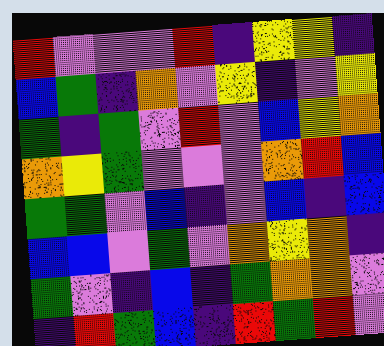[["red", "violet", "violet", "violet", "red", "indigo", "yellow", "yellow", "indigo"], ["blue", "green", "indigo", "orange", "violet", "yellow", "indigo", "violet", "yellow"], ["green", "indigo", "green", "violet", "red", "violet", "blue", "yellow", "orange"], ["orange", "yellow", "green", "violet", "violet", "violet", "orange", "red", "blue"], ["green", "green", "violet", "blue", "indigo", "violet", "blue", "indigo", "blue"], ["blue", "blue", "violet", "green", "violet", "orange", "yellow", "orange", "indigo"], ["green", "violet", "indigo", "blue", "indigo", "green", "orange", "orange", "violet"], ["indigo", "red", "green", "blue", "indigo", "red", "green", "red", "violet"]]